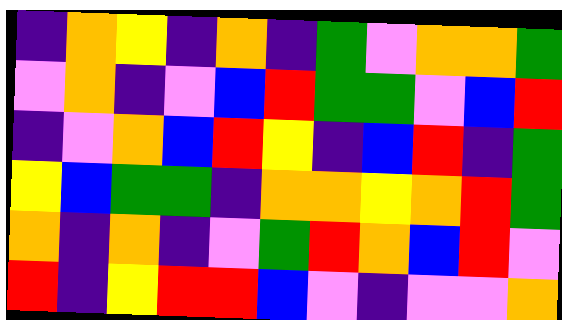[["indigo", "orange", "yellow", "indigo", "orange", "indigo", "green", "violet", "orange", "orange", "green"], ["violet", "orange", "indigo", "violet", "blue", "red", "green", "green", "violet", "blue", "red"], ["indigo", "violet", "orange", "blue", "red", "yellow", "indigo", "blue", "red", "indigo", "green"], ["yellow", "blue", "green", "green", "indigo", "orange", "orange", "yellow", "orange", "red", "green"], ["orange", "indigo", "orange", "indigo", "violet", "green", "red", "orange", "blue", "red", "violet"], ["red", "indigo", "yellow", "red", "red", "blue", "violet", "indigo", "violet", "violet", "orange"]]